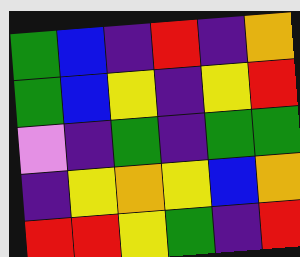[["green", "blue", "indigo", "red", "indigo", "orange"], ["green", "blue", "yellow", "indigo", "yellow", "red"], ["violet", "indigo", "green", "indigo", "green", "green"], ["indigo", "yellow", "orange", "yellow", "blue", "orange"], ["red", "red", "yellow", "green", "indigo", "red"]]